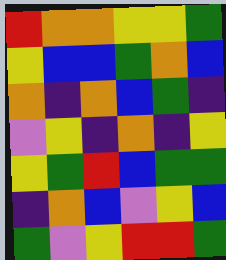[["red", "orange", "orange", "yellow", "yellow", "green"], ["yellow", "blue", "blue", "green", "orange", "blue"], ["orange", "indigo", "orange", "blue", "green", "indigo"], ["violet", "yellow", "indigo", "orange", "indigo", "yellow"], ["yellow", "green", "red", "blue", "green", "green"], ["indigo", "orange", "blue", "violet", "yellow", "blue"], ["green", "violet", "yellow", "red", "red", "green"]]